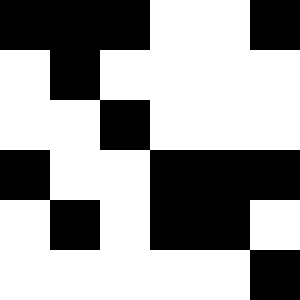[["black", "black", "black", "white", "white", "black"], ["white", "black", "white", "white", "white", "white"], ["white", "white", "black", "white", "white", "white"], ["black", "white", "white", "black", "black", "black"], ["white", "black", "white", "black", "black", "white"], ["white", "white", "white", "white", "white", "black"]]